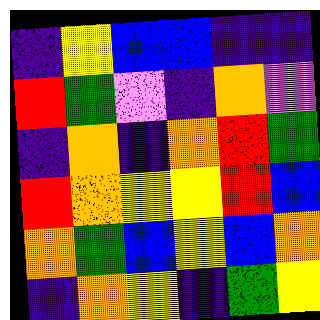[["indigo", "yellow", "blue", "blue", "indigo", "indigo"], ["red", "green", "violet", "indigo", "orange", "violet"], ["indigo", "orange", "indigo", "orange", "red", "green"], ["red", "orange", "yellow", "yellow", "red", "blue"], ["orange", "green", "blue", "yellow", "blue", "orange"], ["indigo", "orange", "yellow", "indigo", "green", "yellow"]]